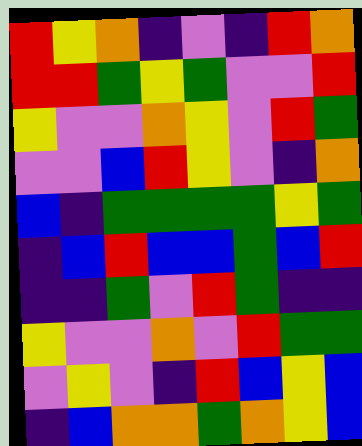[["red", "yellow", "orange", "indigo", "violet", "indigo", "red", "orange"], ["red", "red", "green", "yellow", "green", "violet", "violet", "red"], ["yellow", "violet", "violet", "orange", "yellow", "violet", "red", "green"], ["violet", "violet", "blue", "red", "yellow", "violet", "indigo", "orange"], ["blue", "indigo", "green", "green", "green", "green", "yellow", "green"], ["indigo", "blue", "red", "blue", "blue", "green", "blue", "red"], ["indigo", "indigo", "green", "violet", "red", "green", "indigo", "indigo"], ["yellow", "violet", "violet", "orange", "violet", "red", "green", "green"], ["violet", "yellow", "violet", "indigo", "red", "blue", "yellow", "blue"], ["indigo", "blue", "orange", "orange", "green", "orange", "yellow", "blue"]]